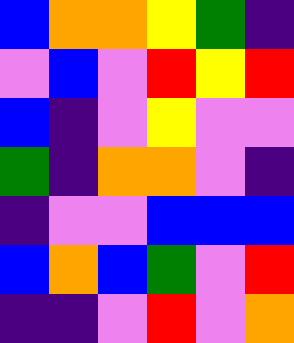[["blue", "orange", "orange", "yellow", "green", "indigo"], ["violet", "blue", "violet", "red", "yellow", "red"], ["blue", "indigo", "violet", "yellow", "violet", "violet"], ["green", "indigo", "orange", "orange", "violet", "indigo"], ["indigo", "violet", "violet", "blue", "blue", "blue"], ["blue", "orange", "blue", "green", "violet", "red"], ["indigo", "indigo", "violet", "red", "violet", "orange"]]